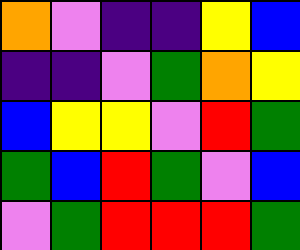[["orange", "violet", "indigo", "indigo", "yellow", "blue"], ["indigo", "indigo", "violet", "green", "orange", "yellow"], ["blue", "yellow", "yellow", "violet", "red", "green"], ["green", "blue", "red", "green", "violet", "blue"], ["violet", "green", "red", "red", "red", "green"]]